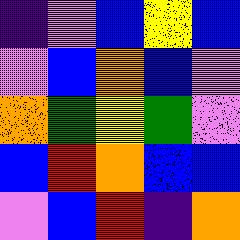[["indigo", "violet", "blue", "yellow", "blue"], ["violet", "blue", "orange", "blue", "violet"], ["orange", "green", "yellow", "green", "violet"], ["blue", "red", "orange", "blue", "blue"], ["violet", "blue", "red", "indigo", "orange"]]